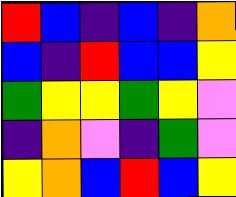[["red", "blue", "indigo", "blue", "indigo", "orange"], ["blue", "indigo", "red", "blue", "blue", "yellow"], ["green", "yellow", "yellow", "green", "yellow", "violet"], ["indigo", "orange", "violet", "indigo", "green", "violet"], ["yellow", "orange", "blue", "red", "blue", "yellow"]]